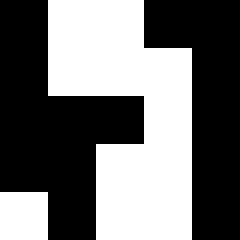[["black", "white", "white", "black", "black"], ["black", "white", "white", "white", "black"], ["black", "black", "black", "white", "black"], ["black", "black", "white", "white", "black"], ["white", "black", "white", "white", "black"]]